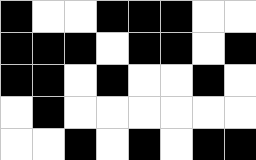[["black", "white", "white", "black", "black", "black", "white", "white"], ["black", "black", "black", "white", "black", "black", "white", "black"], ["black", "black", "white", "black", "white", "white", "black", "white"], ["white", "black", "white", "white", "white", "white", "white", "white"], ["white", "white", "black", "white", "black", "white", "black", "black"]]